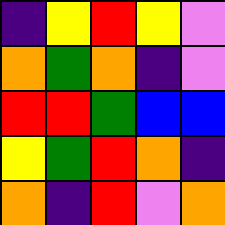[["indigo", "yellow", "red", "yellow", "violet"], ["orange", "green", "orange", "indigo", "violet"], ["red", "red", "green", "blue", "blue"], ["yellow", "green", "red", "orange", "indigo"], ["orange", "indigo", "red", "violet", "orange"]]